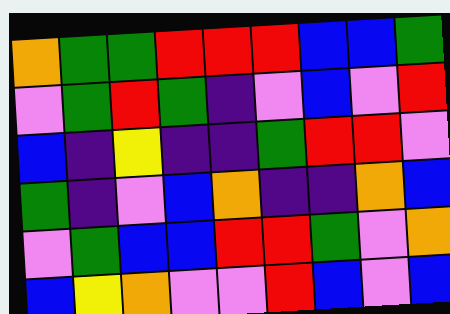[["orange", "green", "green", "red", "red", "red", "blue", "blue", "green"], ["violet", "green", "red", "green", "indigo", "violet", "blue", "violet", "red"], ["blue", "indigo", "yellow", "indigo", "indigo", "green", "red", "red", "violet"], ["green", "indigo", "violet", "blue", "orange", "indigo", "indigo", "orange", "blue"], ["violet", "green", "blue", "blue", "red", "red", "green", "violet", "orange"], ["blue", "yellow", "orange", "violet", "violet", "red", "blue", "violet", "blue"]]